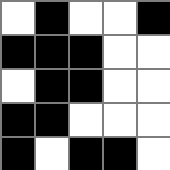[["white", "black", "white", "white", "black"], ["black", "black", "black", "white", "white"], ["white", "black", "black", "white", "white"], ["black", "black", "white", "white", "white"], ["black", "white", "black", "black", "white"]]